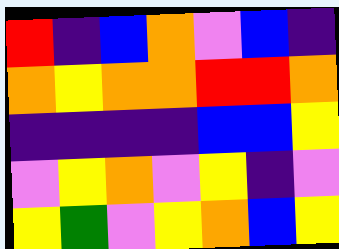[["red", "indigo", "blue", "orange", "violet", "blue", "indigo"], ["orange", "yellow", "orange", "orange", "red", "red", "orange"], ["indigo", "indigo", "indigo", "indigo", "blue", "blue", "yellow"], ["violet", "yellow", "orange", "violet", "yellow", "indigo", "violet"], ["yellow", "green", "violet", "yellow", "orange", "blue", "yellow"]]